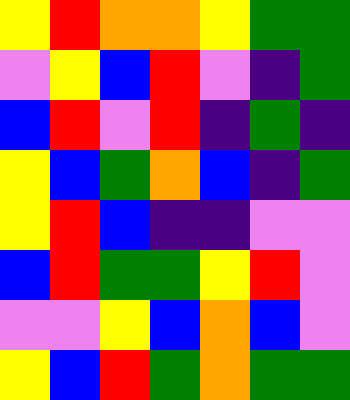[["yellow", "red", "orange", "orange", "yellow", "green", "green"], ["violet", "yellow", "blue", "red", "violet", "indigo", "green"], ["blue", "red", "violet", "red", "indigo", "green", "indigo"], ["yellow", "blue", "green", "orange", "blue", "indigo", "green"], ["yellow", "red", "blue", "indigo", "indigo", "violet", "violet"], ["blue", "red", "green", "green", "yellow", "red", "violet"], ["violet", "violet", "yellow", "blue", "orange", "blue", "violet"], ["yellow", "blue", "red", "green", "orange", "green", "green"]]